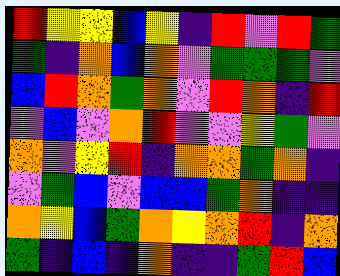[["red", "yellow", "yellow", "blue", "yellow", "indigo", "red", "violet", "red", "green"], ["green", "indigo", "orange", "blue", "orange", "violet", "green", "green", "green", "violet"], ["blue", "red", "orange", "green", "orange", "violet", "red", "orange", "indigo", "red"], ["violet", "blue", "violet", "orange", "red", "violet", "violet", "yellow", "green", "violet"], ["orange", "violet", "yellow", "red", "indigo", "orange", "orange", "green", "orange", "indigo"], ["violet", "green", "blue", "violet", "blue", "blue", "green", "orange", "indigo", "indigo"], ["orange", "yellow", "blue", "green", "orange", "yellow", "orange", "red", "indigo", "orange"], ["green", "indigo", "blue", "indigo", "orange", "indigo", "indigo", "green", "red", "blue"]]